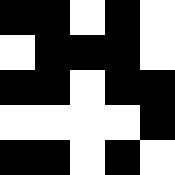[["black", "black", "white", "black", "white"], ["white", "black", "black", "black", "white"], ["black", "black", "white", "black", "black"], ["white", "white", "white", "white", "black"], ["black", "black", "white", "black", "white"]]